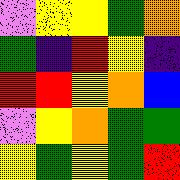[["violet", "yellow", "yellow", "green", "orange"], ["green", "indigo", "red", "yellow", "indigo"], ["red", "red", "yellow", "orange", "blue"], ["violet", "yellow", "orange", "green", "green"], ["yellow", "green", "yellow", "green", "red"]]